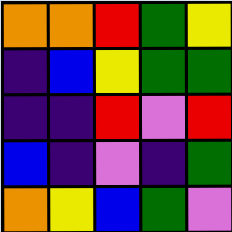[["orange", "orange", "red", "green", "yellow"], ["indigo", "blue", "yellow", "green", "green"], ["indigo", "indigo", "red", "violet", "red"], ["blue", "indigo", "violet", "indigo", "green"], ["orange", "yellow", "blue", "green", "violet"]]